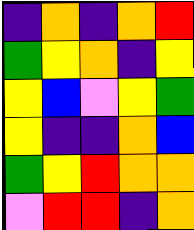[["indigo", "orange", "indigo", "orange", "red"], ["green", "yellow", "orange", "indigo", "yellow"], ["yellow", "blue", "violet", "yellow", "green"], ["yellow", "indigo", "indigo", "orange", "blue"], ["green", "yellow", "red", "orange", "orange"], ["violet", "red", "red", "indigo", "orange"]]